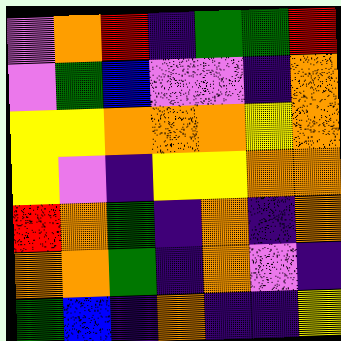[["violet", "orange", "red", "indigo", "green", "green", "red"], ["violet", "green", "blue", "violet", "violet", "indigo", "orange"], ["yellow", "yellow", "orange", "orange", "orange", "yellow", "orange"], ["yellow", "violet", "indigo", "yellow", "yellow", "orange", "orange"], ["red", "orange", "green", "indigo", "orange", "indigo", "orange"], ["orange", "orange", "green", "indigo", "orange", "violet", "indigo"], ["green", "blue", "indigo", "orange", "indigo", "indigo", "yellow"]]